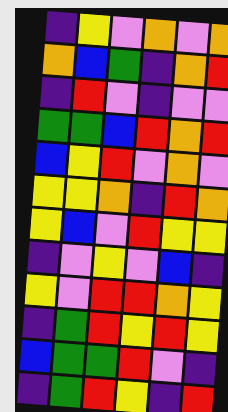[["indigo", "yellow", "violet", "orange", "violet", "orange"], ["orange", "blue", "green", "indigo", "orange", "red"], ["indigo", "red", "violet", "indigo", "violet", "violet"], ["green", "green", "blue", "red", "orange", "red"], ["blue", "yellow", "red", "violet", "orange", "violet"], ["yellow", "yellow", "orange", "indigo", "red", "orange"], ["yellow", "blue", "violet", "red", "yellow", "yellow"], ["indigo", "violet", "yellow", "violet", "blue", "indigo"], ["yellow", "violet", "red", "red", "orange", "yellow"], ["indigo", "green", "red", "yellow", "red", "yellow"], ["blue", "green", "green", "red", "violet", "indigo"], ["indigo", "green", "red", "yellow", "indigo", "red"]]